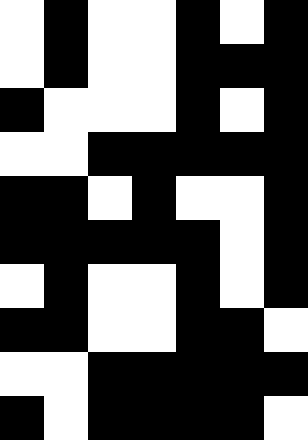[["white", "black", "white", "white", "black", "white", "black"], ["white", "black", "white", "white", "black", "black", "black"], ["black", "white", "white", "white", "black", "white", "black"], ["white", "white", "black", "black", "black", "black", "black"], ["black", "black", "white", "black", "white", "white", "black"], ["black", "black", "black", "black", "black", "white", "black"], ["white", "black", "white", "white", "black", "white", "black"], ["black", "black", "white", "white", "black", "black", "white"], ["white", "white", "black", "black", "black", "black", "black"], ["black", "white", "black", "black", "black", "black", "white"]]